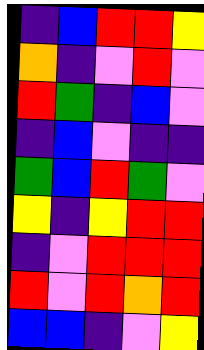[["indigo", "blue", "red", "red", "yellow"], ["orange", "indigo", "violet", "red", "violet"], ["red", "green", "indigo", "blue", "violet"], ["indigo", "blue", "violet", "indigo", "indigo"], ["green", "blue", "red", "green", "violet"], ["yellow", "indigo", "yellow", "red", "red"], ["indigo", "violet", "red", "red", "red"], ["red", "violet", "red", "orange", "red"], ["blue", "blue", "indigo", "violet", "yellow"]]